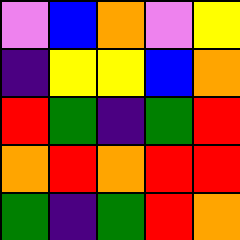[["violet", "blue", "orange", "violet", "yellow"], ["indigo", "yellow", "yellow", "blue", "orange"], ["red", "green", "indigo", "green", "red"], ["orange", "red", "orange", "red", "red"], ["green", "indigo", "green", "red", "orange"]]